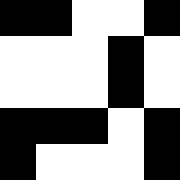[["black", "black", "white", "white", "black"], ["white", "white", "white", "black", "white"], ["white", "white", "white", "black", "white"], ["black", "black", "black", "white", "black"], ["black", "white", "white", "white", "black"]]